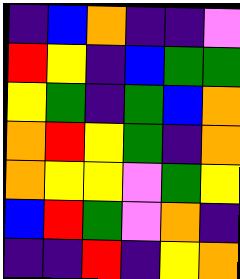[["indigo", "blue", "orange", "indigo", "indigo", "violet"], ["red", "yellow", "indigo", "blue", "green", "green"], ["yellow", "green", "indigo", "green", "blue", "orange"], ["orange", "red", "yellow", "green", "indigo", "orange"], ["orange", "yellow", "yellow", "violet", "green", "yellow"], ["blue", "red", "green", "violet", "orange", "indigo"], ["indigo", "indigo", "red", "indigo", "yellow", "orange"]]